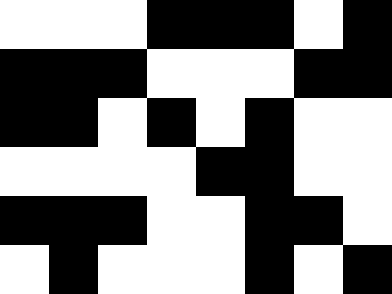[["white", "white", "white", "black", "black", "black", "white", "black"], ["black", "black", "black", "white", "white", "white", "black", "black"], ["black", "black", "white", "black", "white", "black", "white", "white"], ["white", "white", "white", "white", "black", "black", "white", "white"], ["black", "black", "black", "white", "white", "black", "black", "white"], ["white", "black", "white", "white", "white", "black", "white", "black"]]